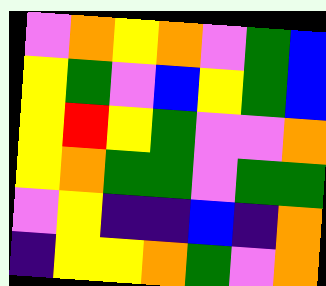[["violet", "orange", "yellow", "orange", "violet", "green", "blue"], ["yellow", "green", "violet", "blue", "yellow", "green", "blue"], ["yellow", "red", "yellow", "green", "violet", "violet", "orange"], ["yellow", "orange", "green", "green", "violet", "green", "green"], ["violet", "yellow", "indigo", "indigo", "blue", "indigo", "orange"], ["indigo", "yellow", "yellow", "orange", "green", "violet", "orange"]]